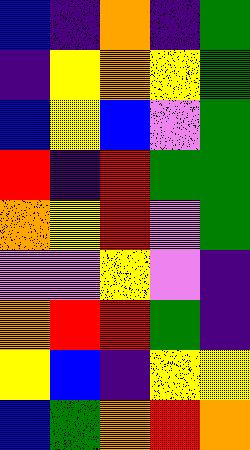[["blue", "indigo", "orange", "indigo", "green"], ["indigo", "yellow", "orange", "yellow", "green"], ["blue", "yellow", "blue", "violet", "green"], ["red", "indigo", "red", "green", "green"], ["orange", "yellow", "red", "violet", "green"], ["violet", "violet", "yellow", "violet", "indigo"], ["orange", "red", "red", "green", "indigo"], ["yellow", "blue", "indigo", "yellow", "yellow"], ["blue", "green", "orange", "red", "orange"]]